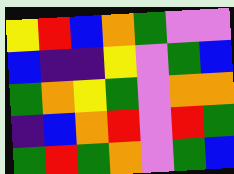[["yellow", "red", "blue", "orange", "green", "violet", "violet"], ["blue", "indigo", "indigo", "yellow", "violet", "green", "blue"], ["green", "orange", "yellow", "green", "violet", "orange", "orange"], ["indigo", "blue", "orange", "red", "violet", "red", "green"], ["green", "red", "green", "orange", "violet", "green", "blue"]]